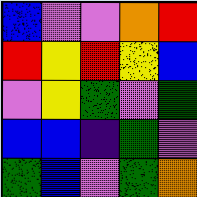[["blue", "violet", "violet", "orange", "red"], ["red", "yellow", "red", "yellow", "blue"], ["violet", "yellow", "green", "violet", "green"], ["blue", "blue", "indigo", "green", "violet"], ["green", "blue", "violet", "green", "orange"]]